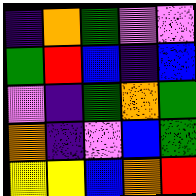[["indigo", "orange", "green", "violet", "violet"], ["green", "red", "blue", "indigo", "blue"], ["violet", "indigo", "green", "orange", "green"], ["orange", "indigo", "violet", "blue", "green"], ["yellow", "yellow", "blue", "orange", "red"]]